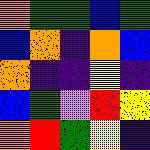[["orange", "green", "green", "blue", "green"], ["blue", "orange", "indigo", "orange", "blue"], ["orange", "indigo", "indigo", "yellow", "indigo"], ["blue", "green", "violet", "red", "yellow"], ["orange", "red", "green", "yellow", "indigo"]]